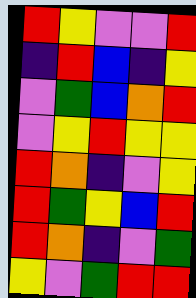[["red", "yellow", "violet", "violet", "red"], ["indigo", "red", "blue", "indigo", "yellow"], ["violet", "green", "blue", "orange", "red"], ["violet", "yellow", "red", "yellow", "yellow"], ["red", "orange", "indigo", "violet", "yellow"], ["red", "green", "yellow", "blue", "red"], ["red", "orange", "indigo", "violet", "green"], ["yellow", "violet", "green", "red", "red"]]